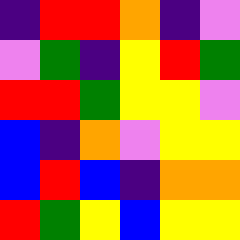[["indigo", "red", "red", "orange", "indigo", "violet"], ["violet", "green", "indigo", "yellow", "red", "green"], ["red", "red", "green", "yellow", "yellow", "violet"], ["blue", "indigo", "orange", "violet", "yellow", "yellow"], ["blue", "red", "blue", "indigo", "orange", "orange"], ["red", "green", "yellow", "blue", "yellow", "yellow"]]